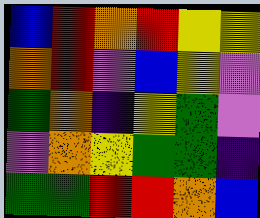[["blue", "red", "orange", "red", "yellow", "yellow"], ["orange", "red", "violet", "blue", "yellow", "violet"], ["green", "orange", "indigo", "yellow", "green", "violet"], ["violet", "orange", "yellow", "green", "green", "indigo"], ["green", "green", "red", "red", "orange", "blue"]]